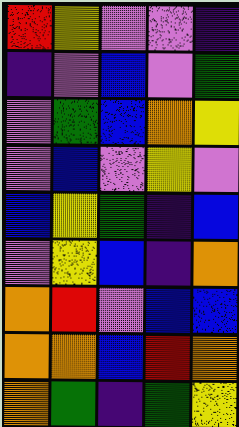[["red", "yellow", "violet", "violet", "indigo"], ["indigo", "violet", "blue", "violet", "green"], ["violet", "green", "blue", "orange", "yellow"], ["violet", "blue", "violet", "yellow", "violet"], ["blue", "yellow", "green", "indigo", "blue"], ["violet", "yellow", "blue", "indigo", "orange"], ["orange", "red", "violet", "blue", "blue"], ["orange", "orange", "blue", "red", "orange"], ["orange", "green", "indigo", "green", "yellow"]]